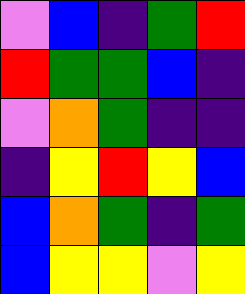[["violet", "blue", "indigo", "green", "red"], ["red", "green", "green", "blue", "indigo"], ["violet", "orange", "green", "indigo", "indigo"], ["indigo", "yellow", "red", "yellow", "blue"], ["blue", "orange", "green", "indigo", "green"], ["blue", "yellow", "yellow", "violet", "yellow"]]